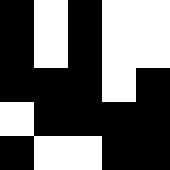[["black", "white", "black", "white", "white"], ["black", "white", "black", "white", "white"], ["black", "black", "black", "white", "black"], ["white", "black", "black", "black", "black"], ["black", "white", "white", "black", "black"]]